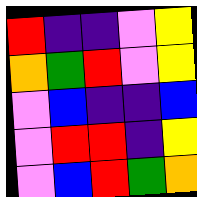[["red", "indigo", "indigo", "violet", "yellow"], ["orange", "green", "red", "violet", "yellow"], ["violet", "blue", "indigo", "indigo", "blue"], ["violet", "red", "red", "indigo", "yellow"], ["violet", "blue", "red", "green", "orange"]]